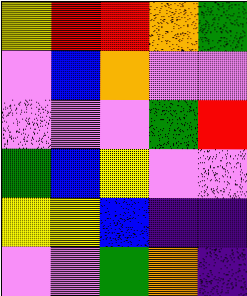[["yellow", "red", "red", "orange", "green"], ["violet", "blue", "orange", "violet", "violet"], ["violet", "violet", "violet", "green", "red"], ["green", "blue", "yellow", "violet", "violet"], ["yellow", "yellow", "blue", "indigo", "indigo"], ["violet", "violet", "green", "orange", "indigo"]]